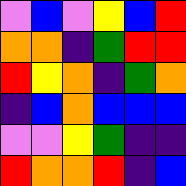[["violet", "blue", "violet", "yellow", "blue", "red"], ["orange", "orange", "indigo", "green", "red", "red"], ["red", "yellow", "orange", "indigo", "green", "orange"], ["indigo", "blue", "orange", "blue", "blue", "blue"], ["violet", "violet", "yellow", "green", "indigo", "indigo"], ["red", "orange", "orange", "red", "indigo", "blue"]]